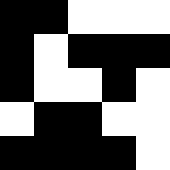[["black", "black", "white", "white", "white"], ["black", "white", "black", "black", "black"], ["black", "white", "white", "black", "white"], ["white", "black", "black", "white", "white"], ["black", "black", "black", "black", "white"]]